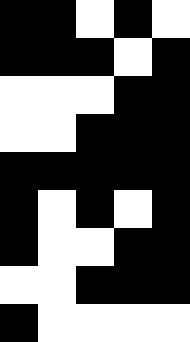[["black", "black", "white", "black", "white"], ["black", "black", "black", "white", "black"], ["white", "white", "white", "black", "black"], ["white", "white", "black", "black", "black"], ["black", "black", "black", "black", "black"], ["black", "white", "black", "white", "black"], ["black", "white", "white", "black", "black"], ["white", "white", "black", "black", "black"], ["black", "white", "white", "white", "white"]]